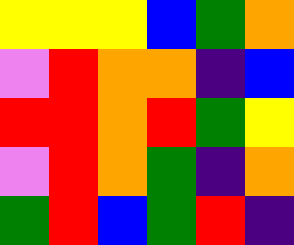[["yellow", "yellow", "yellow", "blue", "green", "orange"], ["violet", "red", "orange", "orange", "indigo", "blue"], ["red", "red", "orange", "red", "green", "yellow"], ["violet", "red", "orange", "green", "indigo", "orange"], ["green", "red", "blue", "green", "red", "indigo"]]